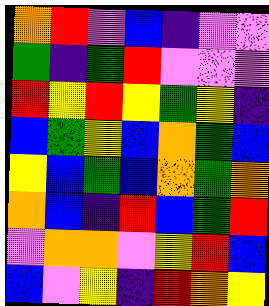[["orange", "red", "violet", "blue", "indigo", "violet", "violet"], ["green", "indigo", "green", "red", "violet", "violet", "violet"], ["red", "yellow", "red", "yellow", "green", "yellow", "indigo"], ["blue", "green", "yellow", "blue", "orange", "green", "blue"], ["yellow", "blue", "green", "blue", "orange", "green", "orange"], ["orange", "blue", "indigo", "red", "blue", "green", "red"], ["violet", "orange", "orange", "violet", "yellow", "red", "blue"], ["blue", "violet", "yellow", "indigo", "red", "orange", "yellow"]]